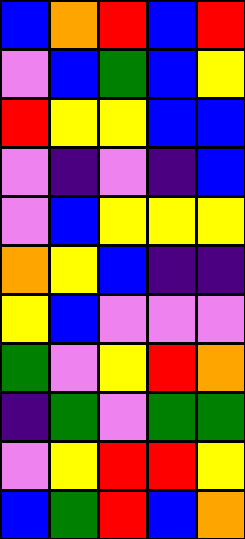[["blue", "orange", "red", "blue", "red"], ["violet", "blue", "green", "blue", "yellow"], ["red", "yellow", "yellow", "blue", "blue"], ["violet", "indigo", "violet", "indigo", "blue"], ["violet", "blue", "yellow", "yellow", "yellow"], ["orange", "yellow", "blue", "indigo", "indigo"], ["yellow", "blue", "violet", "violet", "violet"], ["green", "violet", "yellow", "red", "orange"], ["indigo", "green", "violet", "green", "green"], ["violet", "yellow", "red", "red", "yellow"], ["blue", "green", "red", "blue", "orange"]]